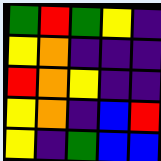[["green", "red", "green", "yellow", "indigo"], ["yellow", "orange", "indigo", "indigo", "indigo"], ["red", "orange", "yellow", "indigo", "indigo"], ["yellow", "orange", "indigo", "blue", "red"], ["yellow", "indigo", "green", "blue", "blue"]]